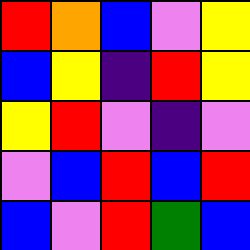[["red", "orange", "blue", "violet", "yellow"], ["blue", "yellow", "indigo", "red", "yellow"], ["yellow", "red", "violet", "indigo", "violet"], ["violet", "blue", "red", "blue", "red"], ["blue", "violet", "red", "green", "blue"]]